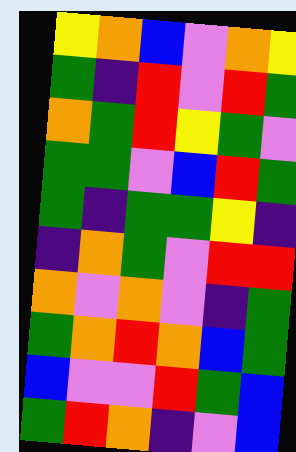[["yellow", "orange", "blue", "violet", "orange", "yellow"], ["green", "indigo", "red", "violet", "red", "green"], ["orange", "green", "red", "yellow", "green", "violet"], ["green", "green", "violet", "blue", "red", "green"], ["green", "indigo", "green", "green", "yellow", "indigo"], ["indigo", "orange", "green", "violet", "red", "red"], ["orange", "violet", "orange", "violet", "indigo", "green"], ["green", "orange", "red", "orange", "blue", "green"], ["blue", "violet", "violet", "red", "green", "blue"], ["green", "red", "orange", "indigo", "violet", "blue"]]